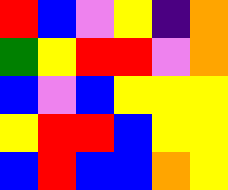[["red", "blue", "violet", "yellow", "indigo", "orange"], ["green", "yellow", "red", "red", "violet", "orange"], ["blue", "violet", "blue", "yellow", "yellow", "yellow"], ["yellow", "red", "red", "blue", "yellow", "yellow"], ["blue", "red", "blue", "blue", "orange", "yellow"]]